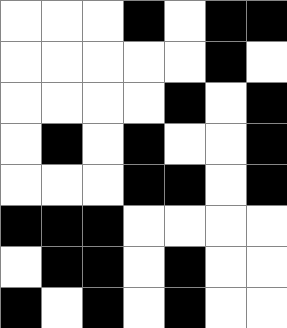[["white", "white", "white", "black", "white", "black", "black"], ["white", "white", "white", "white", "white", "black", "white"], ["white", "white", "white", "white", "black", "white", "black"], ["white", "black", "white", "black", "white", "white", "black"], ["white", "white", "white", "black", "black", "white", "black"], ["black", "black", "black", "white", "white", "white", "white"], ["white", "black", "black", "white", "black", "white", "white"], ["black", "white", "black", "white", "black", "white", "white"]]